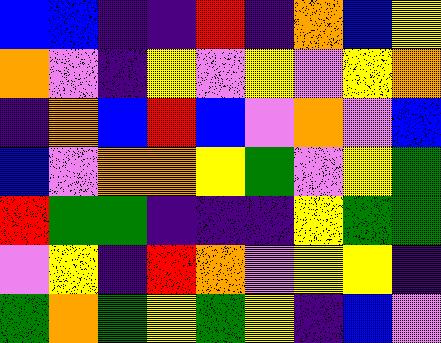[["blue", "blue", "indigo", "indigo", "red", "indigo", "orange", "blue", "yellow"], ["orange", "violet", "indigo", "yellow", "violet", "yellow", "violet", "yellow", "orange"], ["indigo", "orange", "blue", "red", "blue", "violet", "orange", "violet", "blue"], ["blue", "violet", "orange", "orange", "yellow", "green", "violet", "yellow", "green"], ["red", "green", "green", "indigo", "indigo", "indigo", "yellow", "green", "green"], ["violet", "yellow", "indigo", "red", "orange", "violet", "yellow", "yellow", "indigo"], ["green", "orange", "green", "yellow", "green", "yellow", "indigo", "blue", "violet"]]